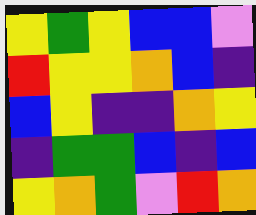[["yellow", "green", "yellow", "blue", "blue", "violet"], ["red", "yellow", "yellow", "orange", "blue", "indigo"], ["blue", "yellow", "indigo", "indigo", "orange", "yellow"], ["indigo", "green", "green", "blue", "indigo", "blue"], ["yellow", "orange", "green", "violet", "red", "orange"]]